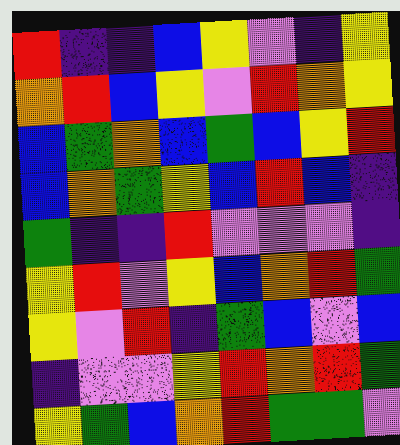[["red", "indigo", "indigo", "blue", "yellow", "violet", "indigo", "yellow"], ["orange", "red", "blue", "yellow", "violet", "red", "orange", "yellow"], ["blue", "green", "orange", "blue", "green", "blue", "yellow", "red"], ["blue", "orange", "green", "yellow", "blue", "red", "blue", "indigo"], ["green", "indigo", "indigo", "red", "violet", "violet", "violet", "indigo"], ["yellow", "red", "violet", "yellow", "blue", "orange", "red", "green"], ["yellow", "violet", "red", "indigo", "green", "blue", "violet", "blue"], ["indigo", "violet", "violet", "yellow", "red", "orange", "red", "green"], ["yellow", "green", "blue", "orange", "red", "green", "green", "violet"]]